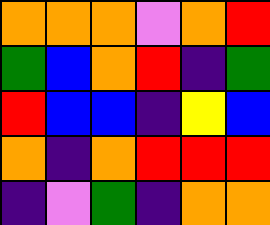[["orange", "orange", "orange", "violet", "orange", "red"], ["green", "blue", "orange", "red", "indigo", "green"], ["red", "blue", "blue", "indigo", "yellow", "blue"], ["orange", "indigo", "orange", "red", "red", "red"], ["indigo", "violet", "green", "indigo", "orange", "orange"]]